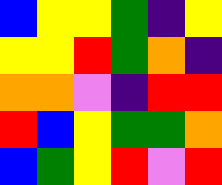[["blue", "yellow", "yellow", "green", "indigo", "yellow"], ["yellow", "yellow", "red", "green", "orange", "indigo"], ["orange", "orange", "violet", "indigo", "red", "red"], ["red", "blue", "yellow", "green", "green", "orange"], ["blue", "green", "yellow", "red", "violet", "red"]]